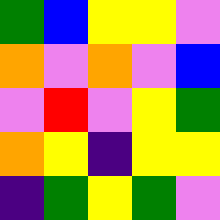[["green", "blue", "yellow", "yellow", "violet"], ["orange", "violet", "orange", "violet", "blue"], ["violet", "red", "violet", "yellow", "green"], ["orange", "yellow", "indigo", "yellow", "yellow"], ["indigo", "green", "yellow", "green", "violet"]]